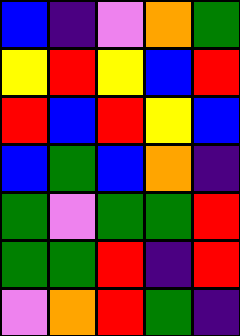[["blue", "indigo", "violet", "orange", "green"], ["yellow", "red", "yellow", "blue", "red"], ["red", "blue", "red", "yellow", "blue"], ["blue", "green", "blue", "orange", "indigo"], ["green", "violet", "green", "green", "red"], ["green", "green", "red", "indigo", "red"], ["violet", "orange", "red", "green", "indigo"]]